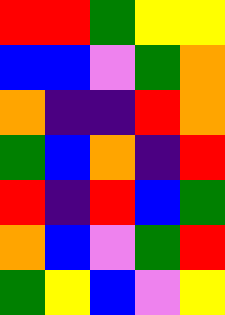[["red", "red", "green", "yellow", "yellow"], ["blue", "blue", "violet", "green", "orange"], ["orange", "indigo", "indigo", "red", "orange"], ["green", "blue", "orange", "indigo", "red"], ["red", "indigo", "red", "blue", "green"], ["orange", "blue", "violet", "green", "red"], ["green", "yellow", "blue", "violet", "yellow"]]